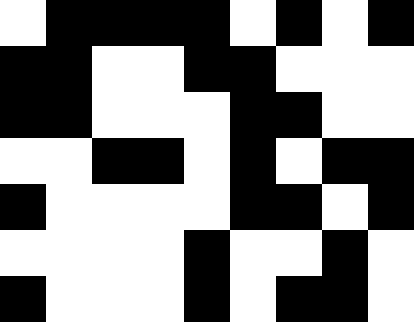[["white", "black", "black", "black", "black", "white", "black", "white", "black"], ["black", "black", "white", "white", "black", "black", "white", "white", "white"], ["black", "black", "white", "white", "white", "black", "black", "white", "white"], ["white", "white", "black", "black", "white", "black", "white", "black", "black"], ["black", "white", "white", "white", "white", "black", "black", "white", "black"], ["white", "white", "white", "white", "black", "white", "white", "black", "white"], ["black", "white", "white", "white", "black", "white", "black", "black", "white"]]